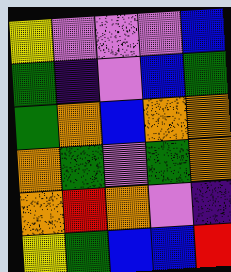[["yellow", "violet", "violet", "violet", "blue"], ["green", "indigo", "violet", "blue", "green"], ["green", "orange", "blue", "orange", "orange"], ["orange", "green", "violet", "green", "orange"], ["orange", "red", "orange", "violet", "indigo"], ["yellow", "green", "blue", "blue", "red"]]